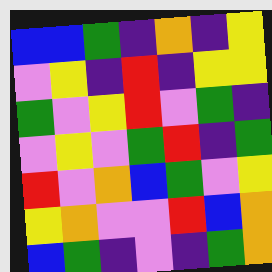[["blue", "blue", "green", "indigo", "orange", "indigo", "yellow"], ["violet", "yellow", "indigo", "red", "indigo", "yellow", "yellow"], ["green", "violet", "yellow", "red", "violet", "green", "indigo"], ["violet", "yellow", "violet", "green", "red", "indigo", "green"], ["red", "violet", "orange", "blue", "green", "violet", "yellow"], ["yellow", "orange", "violet", "violet", "red", "blue", "orange"], ["blue", "green", "indigo", "violet", "indigo", "green", "orange"]]